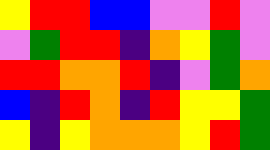[["yellow", "red", "red", "blue", "blue", "violet", "violet", "red", "violet"], ["violet", "green", "red", "red", "indigo", "orange", "yellow", "green", "violet"], ["red", "red", "orange", "orange", "red", "indigo", "violet", "green", "orange"], ["blue", "indigo", "red", "orange", "indigo", "red", "yellow", "yellow", "green"], ["yellow", "indigo", "yellow", "orange", "orange", "orange", "yellow", "red", "green"]]